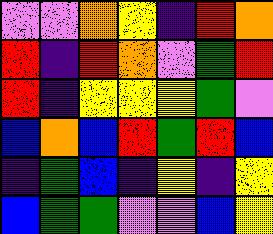[["violet", "violet", "orange", "yellow", "indigo", "red", "orange"], ["red", "indigo", "red", "orange", "violet", "green", "red"], ["red", "indigo", "yellow", "yellow", "yellow", "green", "violet"], ["blue", "orange", "blue", "red", "green", "red", "blue"], ["indigo", "green", "blue", "indigo", "yellow", "indigo", "yellow"], ["blue", "green", "green", "violet", "violet", "blue", "yellow"]]